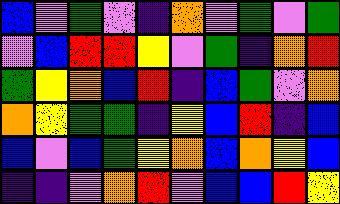[["blue", "violet", "green", "violet", "indigo", "orange", "violet", "green", "violet", "green"], ["violet", "blue", "red", "red", "yellow", "violet", "green", "indigo", "orange", "red"], ["green", "yellow", "orange", "blue", "red", "indigo", "blue", "green", "violet", "orange"], ["orange", "yellow", "green", "green", "indigo", "yellow", "blue", "red", "indigo", "blue"], ["blue", "violet", "blue", "green", "yellow", "orange", "blue", "orange", "yellow", "blue"], ["indigo", "indigo", "violet", "orange", "red", "violet", "blue", "blue", "red", "yellow"]]